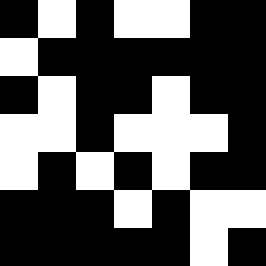[["black", "white", "black", "white", "white", "black", "black"], ["white", "black", "black", "black", "black", "black", "black"], ["black", "white", "black", "black", "white", "black", "black"], ["white", "white", "black", "white", "white", "white", "black"], ["white", "black", "white", "black", "white", "black", "black"], ["black", "black", "black", "white", "black", "white", "white"], ["black", "black", "black", "black", "black", "white", "black"]]